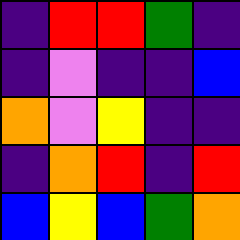[["indigo", "red", "red", "green", "indigo"], ["indigo", "violet", "indigo", "indigo", "blue"], ["orange", "violet", "yellow", "indigo", "indigo"], ["indigo", "orange", "red", "indigo", "red"], ["blue", "yellow", "blue", "green", "orange"]]